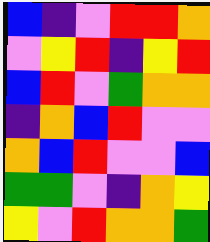[["blue", "indigo", "violet", "red", "red", "orange"], ["violet", "yellow", "red", "indigo", "yellow", "red"], ["blue", "red", "violet", "green", "orange", "orange"], ["indigo", "orange", "blue", "red", "violet", "violet"], ["orange", "blue", "red", "violet", "violet", "blue"], ["green", "green", "violet", "indigo", "orange", "yellow"], ["yellow", "violet", "red", "orange", "orange", "green"]]